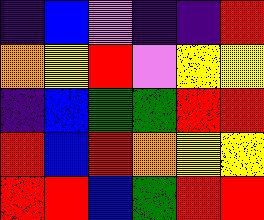[["indigo", "blue", "violet", "indigo", "indigo", "red"], ["orange", "yellow", "red", "violet", "yellow", "yellow"], ["indigo", "blue", "green", "green", "red", "red"], ["red", "blue", "red", "orange", "yellow", "yellow"], ["red", "red", "blue", "green", "red", "red"]]